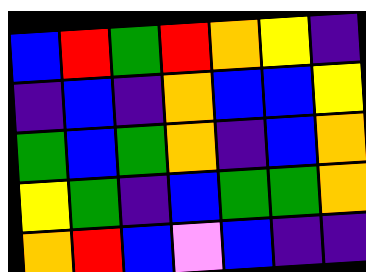[["blue", "red", "green", "red", "orange", "yellow", "indigo"], ["indigo", "blue", "indigo", "orange", "blue", "blue", "yellow"], ["green", "blue", "green", "orange", "indigo", "blue", "orange"], ["yellow", "green", "indigo", "blue", "green", "green", "orange"], ["orange", "red", "blue", "violet", "blue", "indigo", "indigo"]]